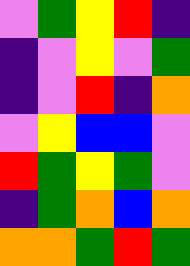[["violet", "green", "yellow", "red", "indigo"], ["indigo", "violet", "yellow", "violet", "green"], ["indigo", "violet", "red", "indigo", "orange"], ["violet", "yellow", "blue", "blue", "violet"], ["red", "green", "yellow", "green", "violet"], ["indigo", "green", "orange", "blue", "orange"], ["orange", "orange", "green", "red", "green"]]